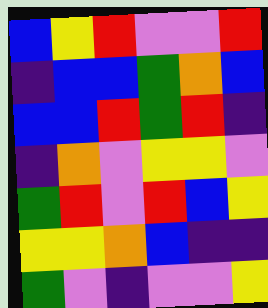[["blue", "yellow", "red", "violet", "violet", "red"], ["indigo", "blue", "blue", "green", "orange", "blue"], ["blue", "blue", "red", "green", "red", "indigo"], ["indigo", "orange", "violet", "yellow", "yellow", "violet"], ["green", "red", "violet", "red", "blue", "yellow"], ["yellow", "yellow", "orange", "blue", "indigo", "indigo"], ["green", "violet", "indigo", "violet", "violet", "yellow"]]